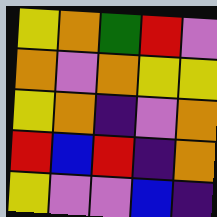[["yellow", "orange", "green", "red", "violet"], ["orange", "violet", "orange", "yellow", "yellow"], ["yellow", "orange", "indigo", "violet", "orange"], ["red", "blue", "red", "indigo", "orange"], ["yellow", "violet", "violet", "blue", "indigo"]]